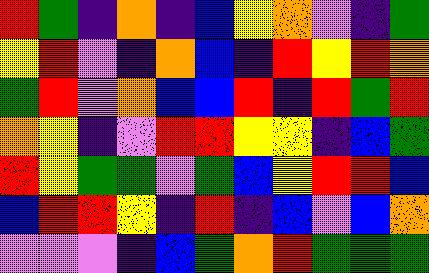[["red", "green", "indigo", "orange", "indigo", "blue", "yellow", "orange", "violet", "indigo", "green"], ["yellow", "red", "violet", "indigo", "orange", "blue", "indigo", "red", "yellow", "red", "orange"], ["green", "red", "violet", "orange", "blue", "blue", "red", "indigo", "red", "green", "red"], ["orange", "yellow", "indigo", "violet", "red", "red", "yellow", "yellow", "indigo", "blue", "green"], ["red", "yellow", "green", "green", "violet", "green", "blue", "yellow", "red", "red", "blue"], ["blue", "red", "red", "yellow", "indigo", "red", "indigo", "blue", "violet", "blue", "orange"], ["violet", "violet", "violet", "indigo", "blue", "green", "orange", "red", "green", "green", "green"]]